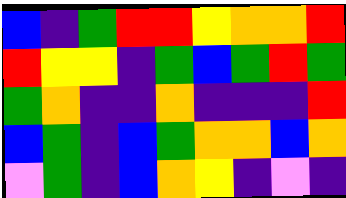[["blue", "indigo", "green", "red", "red", "yellow", "orange", "orange", "red"], ["red", "yellow", "yellow", "indigo", "green", "blue", "green", "red", "green"], ["green", "orange", "indigo", "indigo", "orange", "indigo", "indigo", "indigo", "red"], ["blue", "green", "indigo", "blue", "green", "orange", "orange", "blue", "orange"], ["violet", "green", "indigo", "blue", "orange", "yellow", "indigo", "violet", "indigo"]]